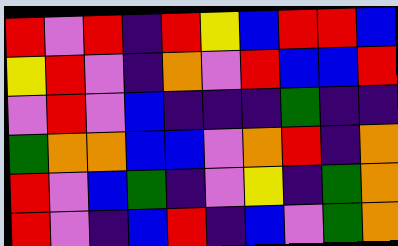[["red", "violet", "red", "indigo", "red", "yellow", "blue", "red", "red", "blue"], ["yellow", "red", "violet", "indigo", "orange", "violet", "red", "blue", "blue", "red"], ["violet", "red", "violet", "blue", "indigo", "indigo", "indigo", "green", "indigo", "indigo"], ["green", "orange", "orange", "blue", "blue", "violet", "orange", "red", "indigo", "orange"], ["red", "violet", "blue", "green", "indigo", "violet", "yellow", "indigo", "green", "orange"], ["red", "violet", "indigo", "blue", "red", "indigo", "blue", "violet", "green", "orange"]]